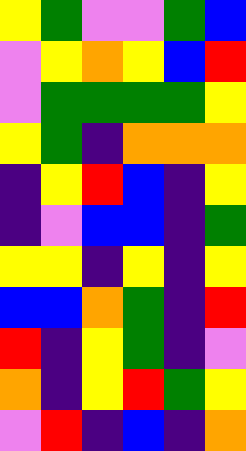[["yellow", "green", "violet", "violet", "green", "blue"], ["violet", "yellow", "orange", "yellow", "blue", "red"], ["violet", "green", "green", "green", "green", "yellow"], ["yellow", "green", "indigo", "orange", "orange", "orange"], ["indigo", "yellow", "red", "blue", "indigo", "yellow"], ["indigo", "violet", "blue", "blue", "indigo", "green"], ["yellow", "yellow", "indigo", "yellow", "indigo", "yellow"], ["blue", "blue", "orange", "green", "indigo", "red"], ["red", "indigo", "yellow", "green", "indigo", "violet"], ["orange", "indigo", "yellow", "red", "green", "yellow"], ["violet", "red", "indigo", "blue", "indigo", "orange"]]